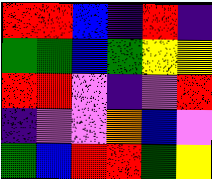[["red", "red", "blue", "indigo", "red", "indigo"], ["green", "green", "blue", "green", "yellow", "yellow"], ["red", "red", "violet", "indigo", "violet", "red"], ["indigo", "violet", "violet", "orange", "blue", "violet"], ["green", "blue", "red", "red", "green", "yellow"]]